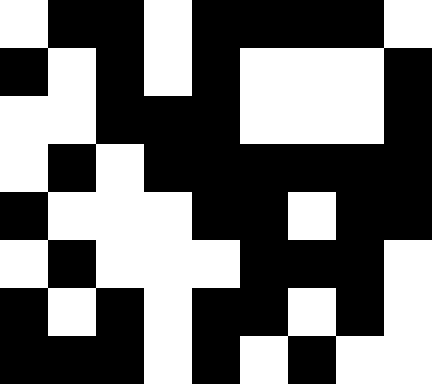[["white", "black", "black", "white", "black", "black", "black", "black", "white"], ["black", "white", "black", "white", "black", "white", "white", "white", "black"], ["white", "white", "black", "black", "black", "white", "white", "white", "black"], ["white", "black", "white", "black", "black", "black", "black", "black", "black"], ["black", "white", "white", "white", "black", "black", "white", "black", "black"], ["white", "black", "white", "white", "white", "black", "black", "black", "white"], ["black", "white", "black", "white", "black", "black", "white", "black", "white"], ["black", "black", "black", "white", "black", "white", "black", "white", "white"]]